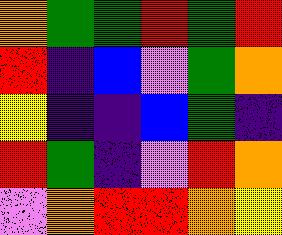[["orange", "green", "green", "red", "green", "red"], ["red", "indigo", "blue", "violet", "green", "orange"], ["yellow", "indigo", "indigo", "blue", "green", "indigo"], ["red", "green", "indigo", "violet", "red", "orange"], ["violet", "orange", "red", "red", "orange", "yellow"]]